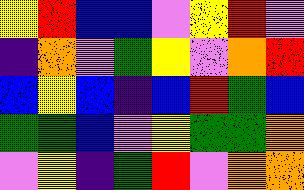[["yellow", "red", "blue", "blue", "violet", "yellow", "red", "violet"], ["indigo", "orange", "violet", "green", "yellow", "violet", "orange", "red"], ["blue", "yellow", "blue", "indigo", "blue", "red", "green", "blue"], ["green", "green", "blue", "violet", "yellow", "green", "green", "orange"], ["violet", "yellow", "indigo", "green", "red", "violet", "orange", "orange"]]